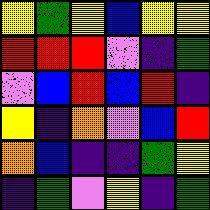[["yellow", "green", "yellow", "blue", "yellow", "yellow"], ["red", "red", "red", "violet", "indigo", "green"], ["violet", "blue", "red", "blue", "red", "indigo"], ["yellow", "indigo", "orange", "violet", "blue", "red"], ["orange", "blue", "indigo", "indigo", "green", "yellow"], ["indigo", "green", "violet", "yellow", "indigo", "green"]]